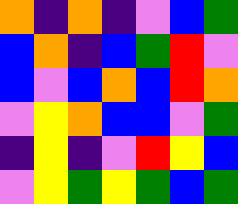[["orange", "indigo", "orange", "indigo", "violet", "blue", "green"], ["blue", "orange", "indigo", "blue", "green", "red", "violet"], ["blue", "violet", "blue", "orange", "blue", "red", "orange"], ["violet", "yellow", "orange", "blue", "blue", "violet", "green"], ["indigo", "yellow", "indigo", "violet", "red", "yellow", "blue"], ["violet", "yellow", "green", "yellow", "green", "blue", "green"]]